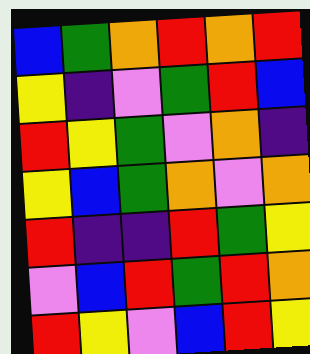[["blue", "green", "orange", "red", "orange", "red"], ["yellow", "indigo", "violet", "green", "red", "blue"], ["red", "yellow", "green", "violet", "orange", "indigo"], ["yellow", "blue", "green", "orange", "violet", "orange"], ["red", "indigo", "indigo", "red", "green", "yellow"], ["violet", "blue", "red", "green", "red", "orange"], ["red", "yellow", "violet", "blue", "red", "yellow"]]